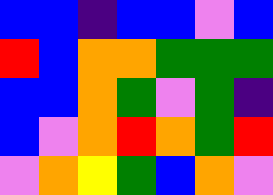[["blue", "blue", "indigo", "blue", "blue", "violet", "blue"], ["red", "blue", "orange", "orange", "green", "green", "green"], ["blue", "blue", "orange", "green", "violet", "green", "indigo"], ["blue", "violet", "orange", "red", "orange", "green", "red"], ["violet", "orange", "yellow", "green", "blue", "orange", "violet"]]